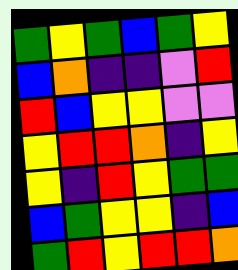[["green", "yellow", "green", "blue", "green", "yellow"], ["blue", "orange", "indigo", "indigo", "violet", "red"], ["red", "blue", "yellow", "yellow", "violet", "violet"], ["yellow", "red", "red", "orange", "indigo", "yellow"], ["yellow", "indigo", "red", "yellow", "green", "green"], ["blue", "green", "yellow", "yellow", "indigo", "blue"], ["green", "red", "yellow", "red", "red", "orange"]]